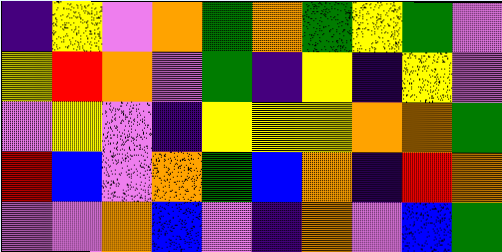[["indigo", "yellow", "violet", "orange", "green", "orange", "green", "yellow", "green", "violet"], ["yellow", "red", "orange", "violet", "green", "indigo", "yellow", "indigo", "yellow", "violet"], ["violet", "yellow", "violet", "indigo", "yellow", "yellow", "yellow", "orange", "orange", "green"], ["red", "blue", "violet", "orange", "green", "blue", "orange", "indigo", "red", "orange"], ["violet", "violet", "orange", "blue", "violet", "indigo", "orange", "violet", "blue", "green"]]